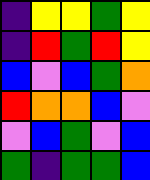[["indigo", "yellow", "yellow", "green", "yellow"], ["indigo", "red", "green", "red", "yellow"], ["blue", "violet", "blue", "green", "orange"], ["red", "orange", "orange", "blue", "violet"], ["violet", "blue", "green", "violet", "blue"], ["green", "indigo", "green", "green", "blue"]]